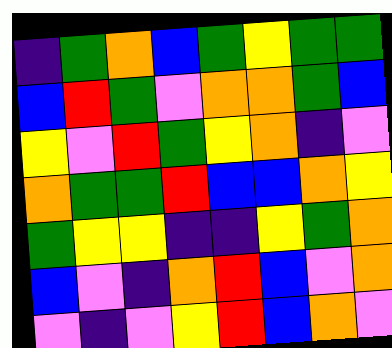[["indigo", "green", "orange", "blue", "green", "yellow", "green", "green"], ["blue", "red", "green", "violet", "orange", "orange", "green", "blue"], ["yellow", "violet", "red", "green", "yellow", "orange", "indigo", "violet"], ["orange", "green", "green", "red", "blue", "blue", "orange", "yellow"], ["green", "yellow", "yellow", "indigo", "indigo", "yellow", "green", "orange"], ["blue", "violet", "indigo", "orange", "red", "blue", "violet", "orange"], ["violet", "indigo", "violet", "yellow", "red", "blue", "orange", "violet"]]